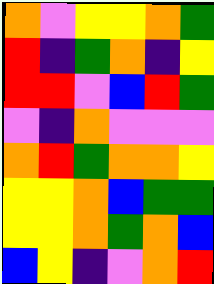[["orange", "violet", "yellow", "yellow", "orange", "green"], ["red", "indigo", "green", "orange", "indigo", "yellow"], ["red", "red", "violet", "blue", "red", "green"], ["violet", "indigo", "orange", "violet", "violet", "violet"], ["orange", "red", "green", "orange", "orange", "yellow"], ["yellow", "yellow", "orange", "blue", "green", "green"], ["yellow", "yellow", "orange", "green", "orange", "blue"], ["blue", "yellow", "indigo", "violet", "orange", "red"]]